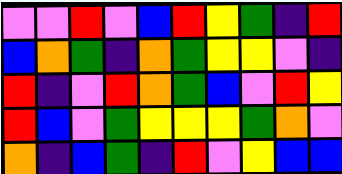[["violet", "violet", "red", "violet", "blue", "red", "yellow", "green", "indigo", "red"], ["blue", "orange", "green", "indigo", "orange", "green", "yellow", "yellow", "violet", "indigo"], ["red", "indigo", "violet", "red", "orange", "green", "blue", "violet", "red", "yellow"], ["red", "blue", "violet", "green", "yellow", "yellow", "yellow", "green", "orange", "violet"], ["orange", "indigo", "blue", "green", "indigo", "red", "violet", "yellow", "blue", "blue"]]